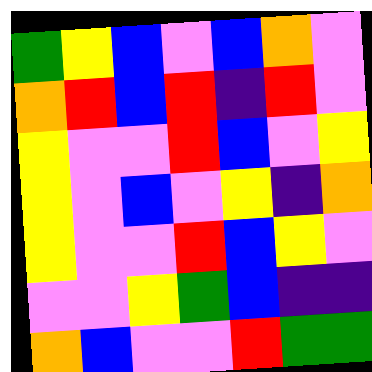[["green", "yellow", "blue", "violet", "blue", "orange", "violet"], ["orange", "red", "blue", "red", "indigo", "red", "violet"], ["yellow", "violet", "violet", "red", "blue", "violet", "yellow"], ["yellow", "violet", "blue", "violet", "yellow", "indigo", "orange"], ["yellow", "violet", "violet", "red", "blue", "yellow", "violet"], ["violet", "violet", "yellow", "green", "blue", "indigo", "indigo"], ["orange", "blue", "violet", "violet", "red", "green", "green"]]